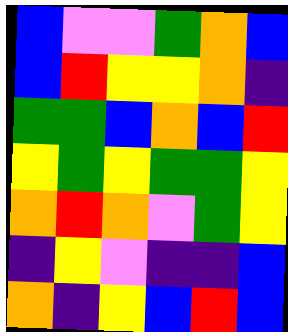[["blue", "violet", "violet", "green", "orange", "blue"], ["blue", "red", "yellow", "yellow", "orange", "indigo"], ["green", "green", "blue", "orange", "blue", "red"], ["yellow", "green", "yellow", "green", "green", "yellow"], ["orange", "red", "orange", "violet", "green", "yellow"], ["indigo", "yellow", "violet", "indigo", "indigo", "blue"], ["orange", "indigo", "yellow", "blue", "red", "blue"]]